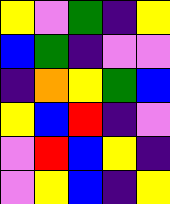[["yellow", "violet", "green", "indigo", "yellow"], ["blue", "green", "indigo", "violet", "violet"], ["indigo", "orange", "yellow", "green", "blue"], ["yellow", "blue", "red", "indigo", "violet"], ["violet", "red", "blue", "yellow", "indigo"], ["violet", "yellow", "blue", "indigo", "yellow"]]